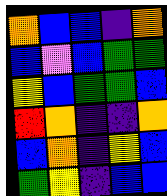[["orange", "blue", "blue", "indigo", "orange"], ["blue", "violet", "blue", "green", "green"], ["yellow", "blue", "green", "green", "blue"], ["red", "orange", "indigo", "indigo", "orange"], ["blue", "orange", "indigo", "yellow", "blue"], ["green", "yellow", "indigo", "blue", "blue"]]